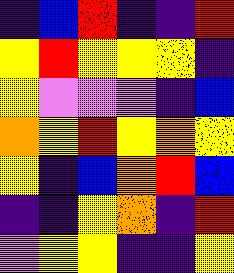[["indigo", "blue", "red", "indigo", "indigo", "red"], ["yellow", "red", "yellow", "yellow", "yellow", "indigo"], ["yellow", "violet", "violet", "violet", "indigo", "blue"], ["orange", "yellow", "red", "yellow", "orange", "yellow"], ["yellow", "indigo", "blue", "orange", "red", "blue"], ["indigo", "indigo", "yellow", "orange", "indigo", "red"], ["violet", "yellow", "yellow", "indigo", "indigo", "yellow"]]